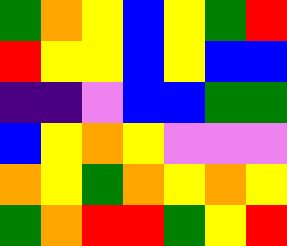[["green", "orange", "yellow", "blue", "yellow", "green", "red"], ["red", "yellow", "yellow", "blue", "yellow", "blue", "blue"], ["indigo", "indigo", "violet", "blue", "blue", "green", "green"], ["blue", "yellow", "orange", "yellow", "violet", "violet", "violet"], ["orange", "yellow", "green", "orange", "yellow", "orange", "yellow"], ["green", "orange", "red", "red", "green", "yellow", "red"]]